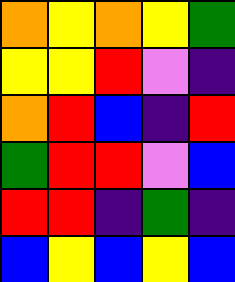[["orange", "yellow", "orange", "yellow", "green"], ["yellow", "yellow", "red", "violet", "indigo"], ["orange", "red", "blue", "indigo", "red"], ["green", "red", "red", "violet", "blue"], ["red", "red", "indigo", "green", "indigo"], ["blue", "yellow", "blue", "yellow", "blue"]]